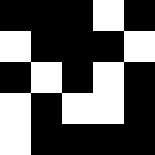[["black", "black", "black", "white", "black"], ["white", "black", "black", "black", "white"], ["black", "white", "black", "white", "black"], ["white", "black", "white", "white", "black"], ["white", "black", "black", "black", "black"]]